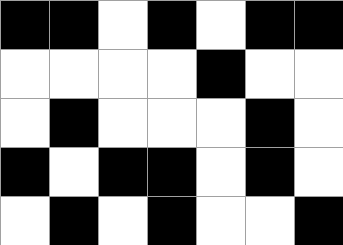[["black", "black", "white", "black", "white", "black", "black"], ["white", "white", "white", "white", "black", "white", "white"], ["white", "black", "white", "white", "white", "black", "white"], ["black", "white", "black", "black", "white", "black", "white"], ["white", "black", "white", "black", "white", "white", "black"]]